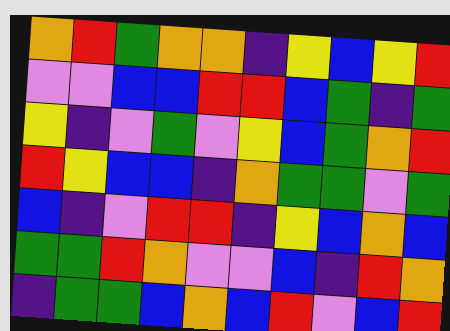[["orange", "red", "green", "orange", "orange", "indigo", "yellow", "blue", "yellow", "red"], ["violet", "violet", "blue", "blue", "red", "red", "blue", "green", "indigo", "green"], ["yellow", "indigo", "violet", "green", "violet", "yellow", "blue", "green", "orange", "red"], ["red", "yellow", "blue", "blue", "indigo", "orange", "green", "green", "violet", "green"], ["blue", "indigo", "violet", "red", "red", "indigo", "yellow", "blue", "orange", "blue"], ["green", "green", "red", "orange", "violet", "violet", "blue", "indigo", "red", "orange"], ["indigo", "green", "green", "blue", "orange", "blue", "red", "violet", "blue", "red"]]